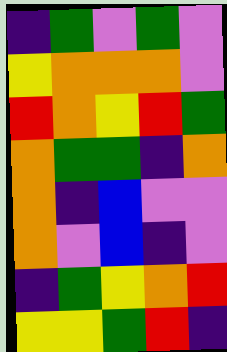[["indigo", "green", "violet", "green", "violet"], ["yellow", "orange", "orange", "orange", "violet"], ["red", "orange", "yellow", "red", "green"], ["orange", "green", "green", "indigo", "orange"], ["orange", "indigo", "blue", "violet", "violet"], ["orange", "violet", "blue", "indigo", "violet"], ["indigo", "green", "yellow", "orange", "red"], ["yellow", "yellow", "green", "red", "indigo"]]